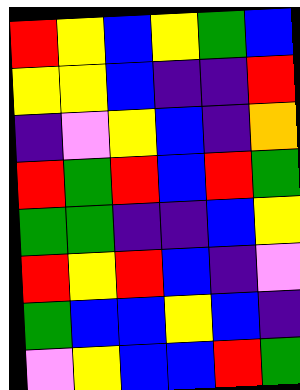[["red", "yellow", "blue", "yellow", "green", "blue"], ["yellow", "yellow", "blue", "indigo", "indigo", "red"], ["indigo", "violet", "yellow", "blue", "indigo", "orange"], ["red", "green", "red", "blue", "red", "green"], ["green", "green", "indigo", "indigo", "blue", "yellow"], ["red", "yellow", "red", "blue", "indigo", "violet"], ["green", "blue", "blue", "yellow", "blue", "indigo"], ["violet", "yellow", "blue", "blue", "red", "green"]]